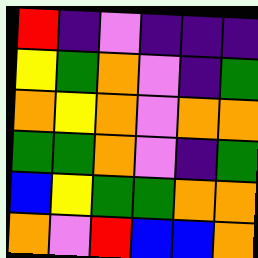[["red", "indigo", "violet", "indigo", "indigo", "indigo"], ["yellow", "green", "orange", "violet", "indigo", "green"], ["orange", "yellow", "orange", "violet", "orange", "orange"], ["green", "green", "orange", "violet", "indigo", "green"], ["blue", "yellow", "green", "green", "orange", "orange"], ["orange", "violet", "red", "blue", "blue", "orange"]]